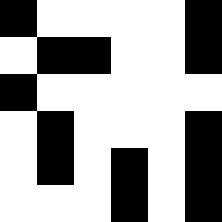[["black", "white", "white", "white", "white", "black"], ["white", "black", "black", "white", "white", "black"], ["black", "white", "white", "white", "white", "white"], ["white", "black", "white", "white", "white", "black"], ["white", "black", "white", "black", "white", "black"], ["white", "white", "white", "black", "white", "black"]]